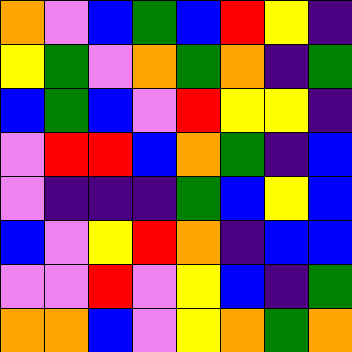[["orange", "violet", "blue", "green", "blue", "red", "yellow", "indigo"], ["yellow", "green", "violet", "orange", "green", "orange", "indigo", "green"], ["blue", "green", "blue", "violet", "red", "yellow", "yellow", "indigo"], ["violet", "red", "red", "blue", "orange", "green", "indigo", "blue"], ["violet", "indigo", "indigo", "indigo", "green", "blue", "yellow", "blue"], ["blue", "violet", "yellow", "red", "orange", "indigo", "blue", "blue"], ["violet", "violet", "red", "violet", "yellow", "blue", "indigo", "green"], ["orange", "orange", "blue", "violet", "yellow", "orange", "green", "orange"]]